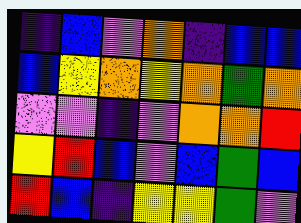[["indigo", "blue", "violet", "orange", "indigo", "blue", "blue"], ["blue", "yellow", "orange", "yellow", "orange", "green", "orange"], ["violet", "violet", "indigo", "violet", "orange", "orange", "red"], ["yellow", "red", "blue", "violet", "blue", "green", "blue"], ["red", "blue", "indigo", "yellow", "yellow", "green", "violet"]]